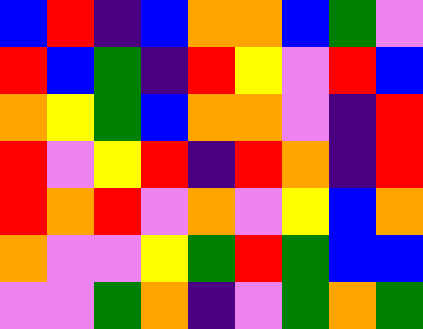[["blue", "red", "indigo", "blue", "orange", "orange", "blue", "green", "violet"], ["red", "blue", "green", "indigo", "red", "yellow", "violet", "red", "blue"], ["orange", "yellow", "green", "blue", "orange", "orange", "violet", "indigo", "red"], ["red", "violet", "yellow", "red", "indigo", "red", "orange", "indigo", "red"], ["red", "orange", "red", "violet", "orange", "violet", "yellow", "blue", "orange"], ["orange", "violet", "violet", "yellow", "green", "red", "green", "blue", "blue"], ["violet", "violet", "green", "orange", "indigo", "violet", "green", "orange", "green"]]